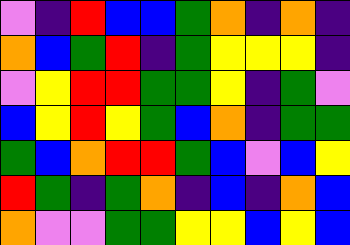[["violet", "indigo", "red", "blue", "blue", "green", "orange", "indigo", "orange", "indigo"], ["orange", "blue", "green", "red", "indigo", "green", "yellow", "yellow", "yellow", "indigo"], ["violet", "yellow", "red", "red", "green", "green", "yellow", "indigo", "green", "violet"], ["blue", "yellow", "red", "yellow", "green", "blue", "orange", "indigo", "green", "green"], ["green", "blue", "orange", "red", "red", "green", "blue", "violet", "blue", "yellow"], ["red", "green", "indigo", "green", "orange", "indigo", "blue", "indigo", "orange", "blue"], ["orange", "violet", "violet", "green", "green", "yellow", "yellow", "blue", "yellow", "blue"]]